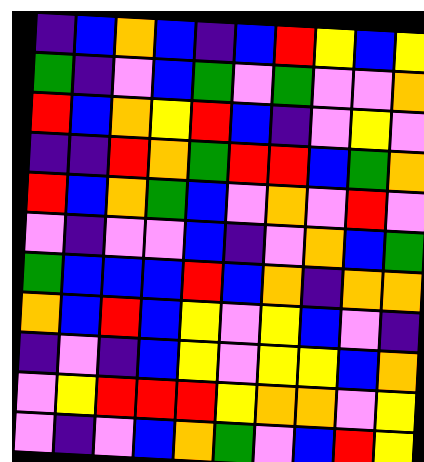[["indigo", "blue", "orange", "blue", "indigo", "blue", "red", "yellow", "blue", "yellow"], ["green", "indigo", "violet", "blue", "green", "violet", "green", "violet", "violet", "orange"], ["red", "blue", "orange", "yellow", "red", "blue", "indigo", "violet", "yellow", "violet"], ["indigo", "indigo", "red", "orange", "green", "red", "red", "blue", "green", "orange"], ["red", "blue", "orange", "green", "blue", "violet", "orange", "violet", "red", "violet"], ["violet", "indigo", "violet", "violet", "blue", "indigo", "violet", "orange", "blue", "green"], ["green", "blue", "blue", "blue", "red", "blue", "orange", "indigo", "orange", "orange"], ["orange", "blue", "red", "blue", "yellow", "violet", "yellow", "blue", "violet", "indigo"], ["indigo", "violet", "indigo", "blue", "yellow", "violet", "yellow", "yellow", "blue", "orange"], ["violet", "yellow", "red", "red", "red", "yellow", "orange", "orange", "violet", "yellow"], ["violet", "indigo", "violet", "blue", "orange", "green", "violet", "blue", "red", "yellow"]]